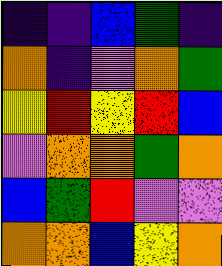[["indigo", "indigo", "blue", "green", "indigo"], ["orange", "indigo", "violet", "orange", "green"], ["yellow", "red", "yellow", "red", "blue"], ["violet", "orange", "orange", "green", "orange"], ["blue", "green", "red", "violet", "violet"], ["orange", "orange", "blue", "yellow", "orange"]]